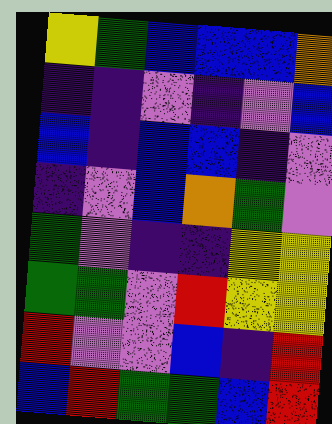[["yellow", "green", "blue", "blue", "blue", "orange"], ["indigo", "indigo", "violet", "indigo", "violet", "blue"], ["blue", "indigo", "blue", "blue", "indigo", "violet"], ["indigo", "violet", "blue", "orange", "green", "violet"], ["green", "violet", "indigo", "indigo", "yellow", "yellow"], ["green", "green", "violet", "red", "yellow", "yellow"], ["red", "violet", "violet", "blue", "indigo", "red"], ["blue", "red", "green", "green", "blue", "red"]]